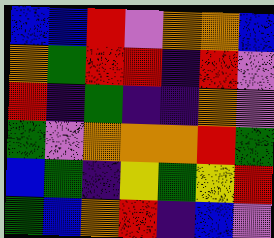[["blue", "blue", "red", "violet", "orange", "orange", "blue"], ["orange", "green", "red", "red", "indigo", "red", "violet"], ["red", "indigo", "green", "indigo", "indigo", "orange", "violet"], ["green", "violet", "orange", "orange", "orange", "red", "green"], ["blue", "green", "indigo", "yellow", "green", "yellow", "red"], ["green", "blue", "orange", "red", "indigo", "blue", "violet"]]